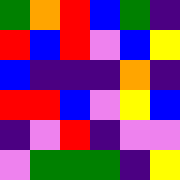[["green", "orange", "red", "blue", "green", "indigo"], ["red", "blue", "red", "violet", "blue", "yellow"], ["blue", "indigo", "indigo", "indigo", "orange", "indigo"], ["red", "red", "blue", "violet", "yellow", "blue"], ["indigo", "violet", "red", "indigo", "violet", "violet"], ["violet", "green", "green", "green", "indigo", "yellow"]]